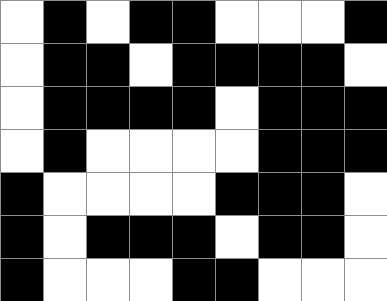[["white", "black", "white", "black", "black", "white", "white", "white", "black"], ["white", "black", "black", "white", "black", "black", "black", "black", "white"], ["white", "black", "black", "black", "black", "white", "black", "black", "black"], ["white", "black", "white", "white", "white", "white", "black", "black", "black"], ["black", "white", "white", "white", "white", "black", "black", "black", "white"], ["black", "white", "black", "black", "black", "white", "black", "black", "white"], ["black", "white", "white", "white", "black", "black", "white", "white", "white"]]